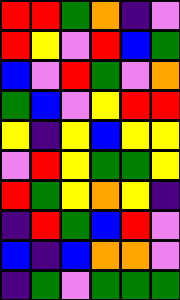[["red", "red", "green", "orange", "indigo", "violet"], ["red", "yellow", "violet", "red", "blue", "green"], ["blue", "violet", "red", "green", "violet", "orange"], ["green", "blue", "violet", "yellow", "red", "red"], ["yellow", "indigo", "yellow", "blue", "yellow", "yellow"], ["violet", "red", "yellow", "green", "green", "yellow"], ["red", "green", "yellow", "orange", "yellow", "indigo"], ["indigo", "red", "green", "blue", "red", "violet"], ["blue", "indigo", "blue", "orange", "orange", "violet"], ["indigo", "green", "violet", "green", "green", "green"]]